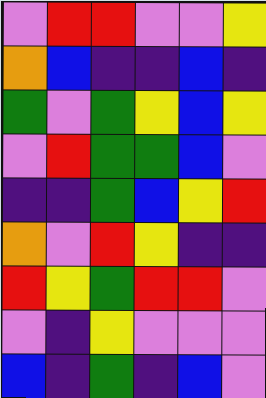[["violet", "red", "red", "violet", "violet", "yellow"], ["orange", "blue", "indigo", "indigo", "blue", "indigo"], ["green", "violet", "green", "yellow", "blue", "yellow"], ["violet", "red", "green", "green", "blue", "violet"], ["indigo", "indigo", "green", "blue", "yellow", "red"], ["orange", "violet", "red", "yellow", "indigo", "indigo"], ["red", "yellow", "green", "red", "red", "violet"], ["violet", "indigo", "yellow", "violet", "violet", "violet"], ["blue", "indigo", "green", "indigo", "blue", "violet"]]